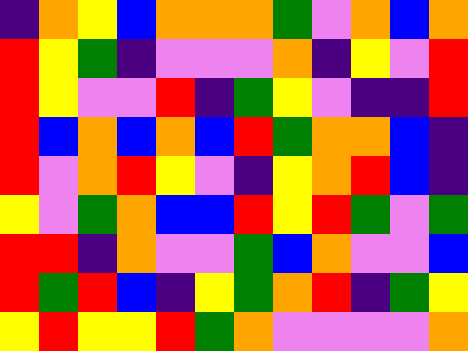[["indigo", "orange", "yellow", "blue", "orange", "orange", "orange", "green", "violet", "orange", "blue", "orange"], ["red", "yellow", "green", "indigo", "violet", "violet", "violet", "orange", "indigo", "yellow", "violet", "red"], ["red", "yellow", "violet", "violet", "red", "indigo", "green", "yellow", "violet", "indigo", "indigo", "red"], ["red", "blue", "orange", "blue", "orange", "blue", "red", "green", "orange", "orange", "blue", "indigo"], ["red", "violet", "orange", "red", "yellow", "violet", "indigo", "yellow", "orange", "red", "blue", "indigo"], ["yellow", "violet", "green", "orange", "blue", "blue", "red", "yellow", "red", "green", "violet", "green"], ["red", "red", "indigo", "orange", "violet", "violet", "green", "blue", "orange", "violet", "violet", "blue"], ["red", "green", "red", "blue", "indigo", "yellow", "green", "orange", "red", "indigo", "green", "yellow"], ["yellow", "red", "yellow", "yellow", "red", "green", "orange", "violet", "violet", "violet", "violet", "orange"]]